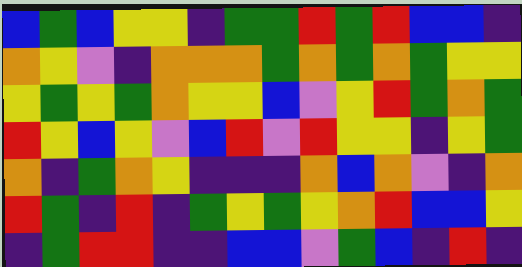[["blue", "green", "blue", "yellow", "yellow", "indigo", "green", "green", "red", "green", "red", "blue", "blue", "indigo"], ["orange", "yellow", "violet", "indigo", "orange", "orange", "orange", "green", "orange", "green", "orange", "green", "yellow", "yellow"], ["yellow", "green", "yellow", "green", "orange", "yellow", "yellow", "blue", "violet", "yellow", "red", "green", "orange", "green"], ["red", "yellow", "blue", "yellow", "violet", "blue", "red", "violet", "red", "yellow", "yellow", "indigo", "yellow", "green"], ["orange", "indigo", "green", "orange", "yellow", "indigo", "indigo", "indigo", "orange", "blue", "orange", "violet", "indigo", "orange"], ["red", "green", "indigo", "red", "indigo", "green", "yellow", "green", "yellow", "orange", "red", "blue", "blue", "yellow"], ["indigo", "green", "red", "red", "indigo", "indigo", "blue", "blue", "violet", "green", "blue", "indigo", "red", "indigo"]]